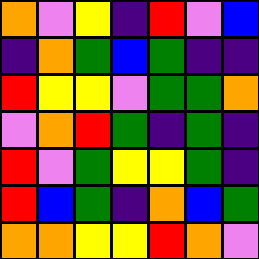[["orange", "violet", "yellow", "indigo", "red", "violet", "blue"], ["indigo", "orange", "green", "blue", "green", "indigo", "indigo"], ["red", "yellow", "yellow", "violet", "green", "green", "orange"], ["violet", "orange", "red", "green", "indigo", "green", "indigo"], ["red", "violet", "green", "yellow", "yellow", "green", "indigo"], ["red", "blue", "green", "indigo", "orange", "blue", "green"], ["orange", "orange", "yellow", "yellow", "red", "orange", "violet"]]